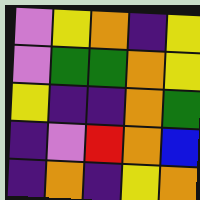[["violet", "yellow", "orange", "indigo", "yellow"], ["violet", "green", "green", "orange", "yellow"], ["yellow", "indigo", "indigo", "orange", "green"], ["indigo", "violet", "red", "orange", "blue"], ["indigo", "orange", "indigo", "yellow", "orange"]]